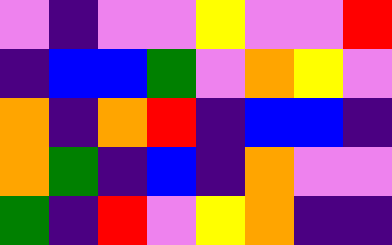[["violet", "indigo", "violet", "violet", "yellow", "violet", "violet", "red"], ["indigo", "blue", "blue", "green", "violet", "orange", "yellow", "violet"], ["orange", "indigo", "orange", "red", "indigo", "blue", "blue", "indigo"], ["orange", "green", "indigo", "blue", "indigo", "orange", "violet", "violet"], ["green", "indigo", "red", "violet", "yellow", "orange", "indigo", "indigo"]]